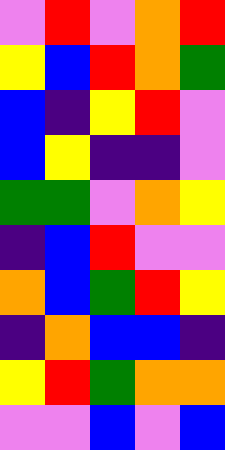[["violet", "red", "violet", "orange", "red"], ["yellow", "blue", "red", "orange", "green"], ["blue", "indigo", "yellow", "red", "violet"], ["blue", "yellow", "indigo", "indigo", "violet"], ["green", "green", "violet", "orange", "yellow"], ["indigo", "blue", "red", "violet", "violet"], ["orange", "blue", "green", "red", "yellow"], ["indigo", "orange", "blue", "blue", "indigo"], ["yellow", "red", "green", "orange", "orange"], ["violet", "violet", "blue", "violet", "blue"]]